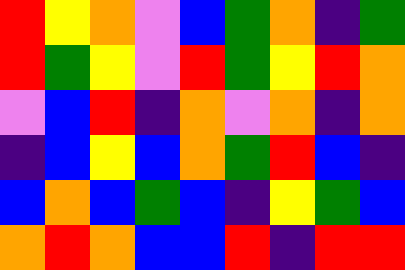[["red", "yellow", "orange", "violet", "blue", "green", "orange", "indigo", "green"], ["red", "green", "yellow", "violet", "red", "green", "yellow", "red", "orange"], ["violet", "blue", "red", "indigo", "orange", "violet", "orange", "indigo", "orange"], ["indigo", "blue", "yellow", "blue", "orange", "green", "red", "blue", "indigo"], ["blue", "orange", "blue", "green", "blue", "indigo", "yellow", "green", "blue"], ["orange", "red", "orange", "blue", "blue", "red", "indigo", "red", "red"]]